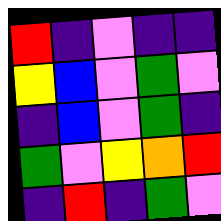[["red", "indigo", "violet", "indigo", "indigo"], ["yellow", "blue", "violet", "green", "violet"], ["indigo", "blue", "violet", "green", "indigo"], ["green", "violet", "yellow", "orange", "red"], ["indigo", "red", "indigo", "green", "violet"]]